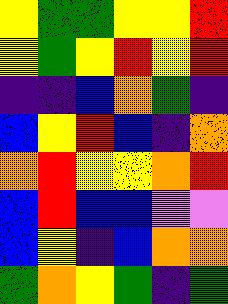[["yellow", "green", "green", "yellow", "yellow", "red"], ["yellow", "green", "yellow", "red", "yellow", "red"], ["indigo", "indigo", "blue", "orange", "green", "indigo"], ["blue", "yellow", "red", "blue", "indigo", "orange"], ["orange", "red", "yellow", "yellow", "orange", "red"], ["blue", "red", "blue", "blue", "violet", "violet"], ["blue", "yellow", "indigo", "blue", "orange", "orange"], ["green", "orange", "yellow", "green", "indigo", "green"]]